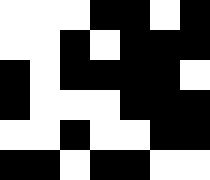[["white", "white", "white", "black", "black", "white", "black"], ["white", "white", "black", "white", "black", "black", "black"], ["black", "white", "black", "black", "black", "black", "white"], ["black", "white", "white", "white", "black", "black", "black"], ["white", "white", "black", "white", "white", "black", "black"], ["black", "black", "white", "black", "black", "white", "white"]]